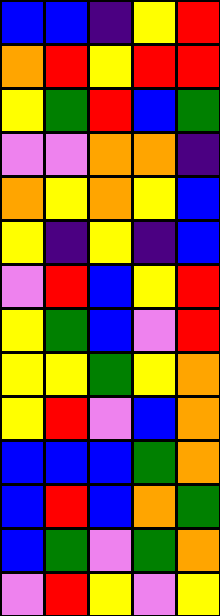[["blue", "blue", "indigo", "yellow", "red"], ["orange", "red", "yellow", "red", "red"], ["yellow", "green", "red", "blue", "green"], ["violet", "violet", "orange", "orange", "indigo"], ["orange", "yellow", "orange", "yellow", "blue"], ["yellow", "indigo", "yellow", "indigo", "blue"], ["violet", "red", "blue", "yellow", "red"], ["yellow", "green", "blue", "violet", "red"], ["yellow", "yellow", "green", "yellow", "orange"], ["yellow", "red", "violet", "blue", "orange"], ["blue", "blue", "blue", "green", "orange"], ["blue", "red", "blue", "orange", "green"], ["blue", "green", "violet", "green", "orange"], ["violet", "red", "yellow", "violet", "yellow"]]